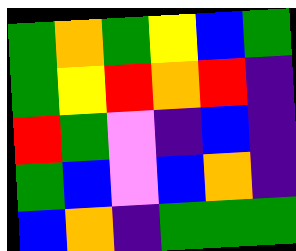[["green", "orange", "green", "yellow", "blue", "green"], ["green", "yellow", "red", "orange", "red", "indigo"], ["red", "green", "violet", "indigo", "blue", "indigo"], ["green", "blue", "violet", "blue", "orange", "indigo"], ["blue", "orange", "indigo", "green", "green", "green"]]